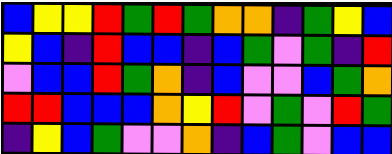[["blue", "yellow", "yellow", "red", "green", "red", "green", "orange", "orange", "indigo", "green", "yellow", "blue"], ["yellow", "blue", "indigo", "red", "blue", "blue", "indigo", "blue", "green", "violet", "green", "indigo", "red"], ["violet", "blue", "blue", "red", "green", "orange", "indigo", "blue", "violet", "violet", "blue", "green", "orange"], ["red", "red", "blue", "blue", "blue", "orange", "yellow", "red", "violet", "green", "violet", "red", "green"], ["indigo", "yellow", "blue", "green", "violet", "violet", "orange", "indigo", "blue", "green", "violet", "blue", "blue"]]